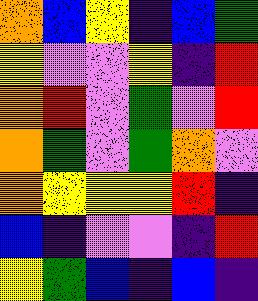[["orange", "blue", "yellow", "indigo", "blue", "green"], ["yellow", "violet", "violet", "yellow", "indigo", "red"], ["orange", "red", "violet", "green", "violet", "red"], ["orange", "green", "violet", "green", "orange", "violet"], ["orange", "yellow", "yellow", "yellow", "red", "indigo"], ["blue", "indigo", "violet", "violet", "indigo", "red"], ["yellow", "green", "blue", "indigo", "blue", "indigo"]]